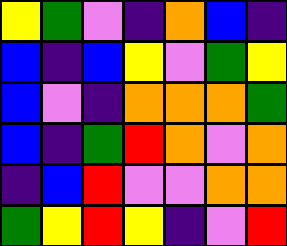[["yellow", "green", "violet", "indigo", "orange", "blue", "indigo"], ["blue", "indigo", "blue", "yellow", "violet", "green", "yellow"], ["blue", "violet", "indigo", "orange", "orange", "orange", "green"], ["blue", "indigo", "green", "red", "orange", "violet", "orange"], ["indigo", "blue", "red", "violet", "violet", "orange", "orange"], ["green", "yellow", "red", "yellow", "indigo", "violet", "red"]]